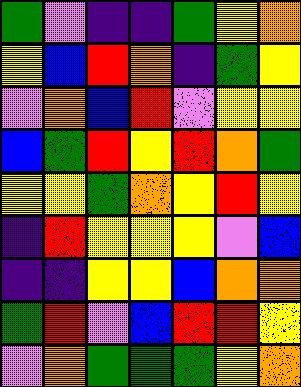[["green", "violet", "indigo", "indigo", "green", "yellow", "orange"], ["yellow", "blue", "red", "orange", "indigo", "green", "yellow"], ["violet", "orange", "blue", "red", "violet", "yellow", "yellow"], ["blue", "green", "red", "yellow", "red", "orange", "green"], ["yellow", "yellow", "green", "orange", "yellow", "red", "yellow"], ["indigo", "red", "yellow", "yellow", "yellow", "violet", "blue"], ["indigo", "indigo", "yellow", "yellow", "blue", "orange", "orange"], ["green", "red", "violet", "blue", "red", "red", "yellow"], ["violet", "orange", "green", "green", "green", "yellow", "orange"]]